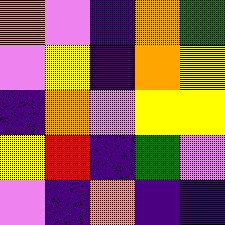[["orange", "violet", "indigo", "orange", "green"], ["violet", "yellow", "indigo", "orange", "yellow"], ["indigo", "orange", "violet", "yellow", "yellow"], ["yellow", "red", "indigo", "green", "violet"], ["violet", "indigo", "orange", "indigo", "indigo"]]